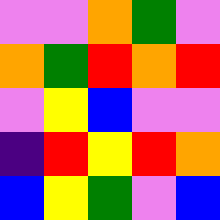[["violet", "violet", "orange", "green", "violet"], ["orange", "green", "red", "orange", "red"], ["violet", "yellow", "blue", "violet", "violet"], ["indigo", "red", "yellow", "red", "orange"], ["blue", "yellow", "green", "violet", "blue"]]